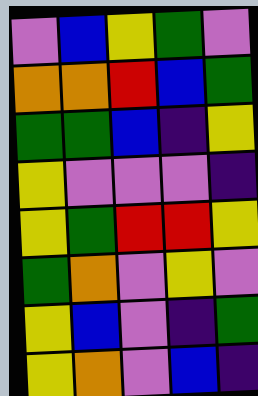[["violet", "blue", "yellow", "green", "violet"], ["orange", "orange", "red", "blue", "green"], ["green", "green", "blue", "indigo", "yellow"], ["yellow", "violet", "violet", "violet", "indigo"], ["yellow", "green", "red", "red", "yellow"], ["green", "orange", "violet", "yellow", "violet"], ["yellow", "blue", "violet", "indigo", "green"], ["yellow", "orange", "violet", "blue", "indigo"]]